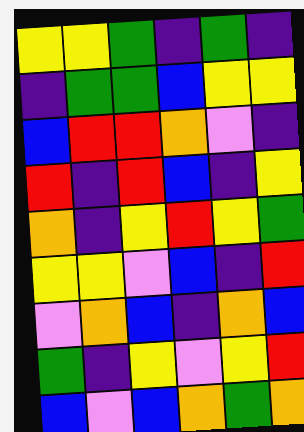[["yellow", "yellow", "green", "indigo", "green", "indigo"], ["indigo", "green", "green", "blue", "yellow", "yellow"], ["blue", "red", "red", "orange", "violet", "indigo"], ["red", "indigo", "red", "blue", "indigo", "yellow"], ["orange", "indigo", "yellow", "red", "yellow", "green"], ["yellow", "yellow", "violet", "blue", "indigo", "red"], ["violet", "orange", "blue", "indigo", "orange", "blue"], ["green", "indigo", "yellow", "violet", "yellow", "red"], ["blue", "violet", "blue", "orange", "green", "orange"]]